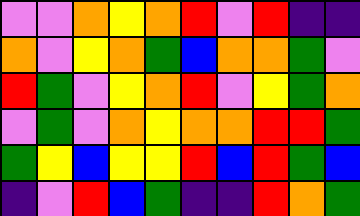[["violet", "violet", "orange", "yellow", "orange", "red", "violet", "red", "indigo", "indigo"], ["orange", "violet", "yellow", "orange", "green", "blue", "orange", "orange", "green", "violet"], ["red", "green", "violet", "yellow", "orange", "red", "violet", "yellow", "green", "orange"], ["violet", "green", "violet", "orange", "yellow", "orange", "orange", "red", "red", "green"], ["green", "yellow", "blue", "yellow", "yellow", "red", "blue", "red", "green", "blue"], ["indigo", "violet", "red", "blue", "green", "indigo", "indigo", "red", "orange", "green"]]